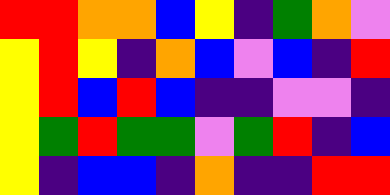[["red", "red", "orange", "orange", "blue", "yellow", "indigo", "green", "orange", "violet"], ["yellow", "red", "yellow", "indigo", "orange", "blue", "violet", "blue", "indigo", "red"], ["yellow", "red", "blue", "red", "blue", "indigo", "indigo", "violet", "violet", "indigo"], ["yellow", "green", "red", "green", "green", "violet", "green", "red", "indigo", "blue"], ["yellow", "indigo", "blue", "blue", "indigo", "orange", "indigo", "indigo", "red", "red"]]